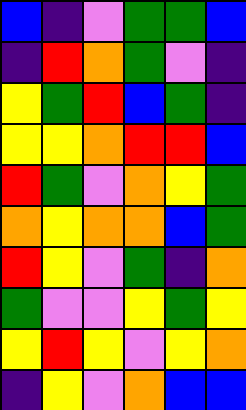[["blue", "indigo", "violet", "green", "green", "blue"], ["indigo", "red", "orange", "green", "violet", "indigo"], ["yellow", "green", "red", "blue", "green", "indigo"], ["yellow", "yellow", "orange", "red", "red", "blue"], ["red", "green", "violet", "orange", "yellow", "green"], ["orange", "yellow", "orange", "orange", "blue", "green"], ["red", "yellow", "violet", "green", "indigo", "orange"], ["green", "violet", "violet", "yellow", "green", "yellow"], ["yellow", "red", "yellow", "violet", "yellow", "orange"], ["indigo", "yellow", "violet", "orange", "blue", "blue"]]